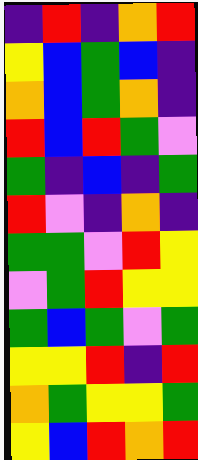[["indigo", "red", "indigo", "orange", "red"], ["yellow", "blue", "green", "blue", "indigo"], ["orange", "blue", "green", "orange", "indigo"], ["red", "blue", "red", "green", "violet"], ["green", "indigo", "blue", "indigo", "green"], ["red", "violet", "indigo", "orange", "indigo"], ["green", "green", "violet", "red", "yellow"], ["violet", "green", "red", "yellow", "yellow"], ["green", "blue", "green", "violet", "green"], ["yellow", "yellow", "red", "indigo", "red"], ["orange", "green", "yellow", "yellow", "green"], ["yellow", "blue", "red", "orange", "red"]]